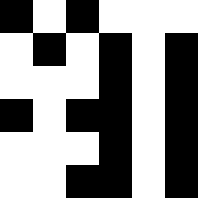[["black", "white", "black", "white", "white", "white"], ["white", "black", "white", "black", "white", "black"], ["white", "white", "white", "black", "white", "black"], ["black", "white", "black", "black", "white", "black"], ["white", "white", "white", "black", "white", "black"], ["white", "white", "black", "black", "white", "black"]]